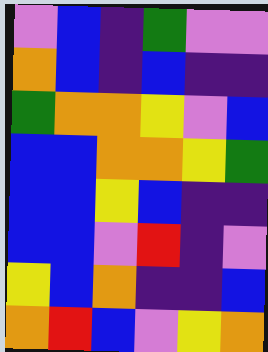[["violet", "blue", "indigo", "green", "violet", "violet"], ["orange", "blue", "indigo", "blue", "indigo", "indigo"], ["green", "orange", "orange", "yellow", "violet", "blue"], ["blue", "blue", "orange", "orange", "yellow", "green"], ["blue", "blue", "yellow", "blue", "indigo", "indigo"], ["blue", "blue", "violet", "red", "indigo", "violet"], ["yellow", "blue", "orange", "indigo", "indigo", "blue"], ["orange", "red", "blue", "violet", "yellow", "orange"]]